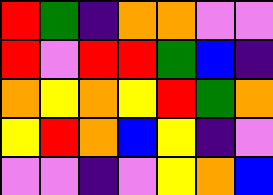[["red", "green", "indigo", "orange", "orange", "violet", "violet"], ["red", "violet", "red", "red", "green", "blue", "indigo"], ["orange", "yellow", "orange", "yellow", "red", "green", "orange"], ["yellow", "red", "orange", "blue", "yellow", "indigo", "violet"], ["violet", "violet", "indigo", "violet", "yellow", "orange", "blue"]]